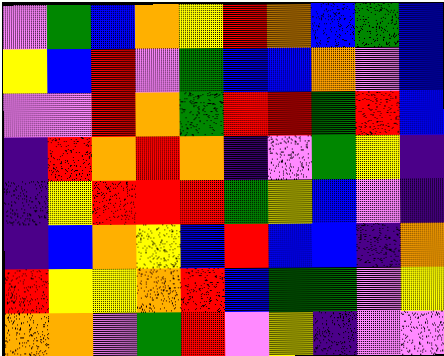[["violet", "green", "blue", "orange", "yellow", "red", "orange", "blue", "green", "blue"], ["yellow", "blue", "red", "violet", "green", "blue", "blue", "orange", "violet", "blue"], ["violet", "violet", "red", "orange", "green", "red", "red", "green", "red", "blue"], ["indigo", "red", "orange", "red", "orange", "indigo", "violet", "green", "yellow", "indigo"], ["indigo", "yellow", "red", "red", "red", "green", "yellow", "blue", "violet", "indigo"], ["indigo", "blue", "orange", "yellow", "blue", "red", "blue", "blue", "indigo", "orange"], ["red", "yellow", "yellow", "orange", "red", "blue", "green", "green", "violet", "yellow"], ["orange", "orange", "violet", "green", "red", "violet", "yellow", "indigo", "violet", "violet"]]